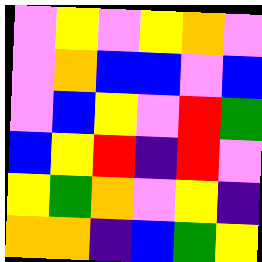[["violet", "yellow", "violet", "yellow", "orange", "violet"], ["violet", "orange", "blue", "blue", "violet", "blue"], ["violet", "blue", "yellow", "violet", "red", "green"], ["blue", "yellow", "red", "indigo", "red", "violet"], ["yellow", "green", "orange", "violet", "yellow", "indigo"], ["orange", "orange", "indigo", "blue", "green", "yellow"]]